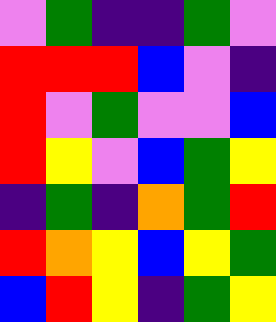[["violet", "green", "indigo", "indigo", "green", "violet"], ["red", "red", "red", "blue", "violet", "indigo"], ["red", "violet", "green", "violet", "violet", "blue"], ["red", "yellow", "violet", "blue", "green", "yellow"], ["indigo", "green", "indigo", "orange", "green", "red"], ["red", "orange", "yellow", "blue", "yellow", "green"], ["blue", "red", "yellow", "indigo", "green", "yellow"]]